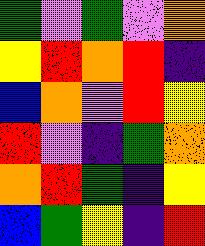[["green", "violet", "green", "violet", "orange"], ["yellow", "red", "orange", "red", "indigo"], ["blue", "orange", "violet", "red", "yellow"], ["red", "violet", "indigo", "green", "orange"], ["orange", "red", "green", "indigo", "yellow"], ["blue", "green", "yellow", "indigo", "red"]]